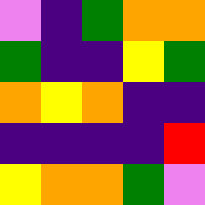[["violet", "indigo", "green", "orange", "orange"], ["green", "indigo", "indigo", "yellow", "green"], ["orange", "yellow", "orange", "indigo", "indigo"], ["indigo", "indigo", "indigo", "indigo", "red"], ["yellow", "orange", "orange", "green", "violet"]]